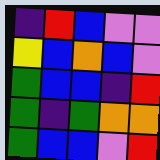[["indigo", "red", "blue", "violet", "violet"], ["yellow", "blue", "orange", "blue", "violet"], ["green", "blue", "blue", "indigo", "red"], ["green", "indigo", "green", "orange", "orange"], ["green", "blue", "blue", "violet", "red"]]